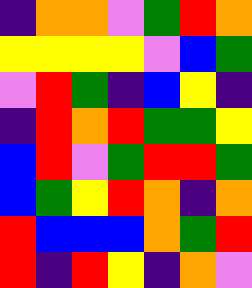[["indigo", "orange", "orange", "violet", "green", "red", "orange"], ["yellow", "yellow", "yellow", "yellow", "violet", "blue", "green"], ["violet", "red", "green", "indigo", "blue", "yellow", "indigo"], ["indigo", "red", "orange", "red", "green", "green", "yellow"], ["blue", "red", "violet", "green", "red", "red", "green"], ["blue", "green", "yellow", "red", "orange", "indigo", "orange"], ["red", "blue", "blue", "blue", "orange", "green", "red"], ["red", "indigo", "red", "yellow", "indigo", "orange", "violet"]]